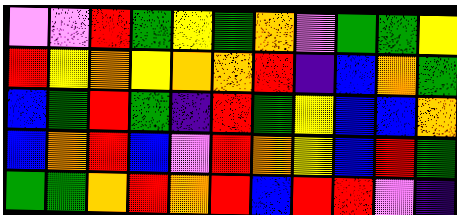[["violet", "violet", "red", "green", "yellow", "green", "orange", "violet", "green", "green", "yellow"], ["red", "yellow", "orange", "yellow", "orange", "orange", "red", "indigo", "blue", "orange", "green"], ["blue", "green", "red", "green", "indigo", "red", "green", "yellow", "blue", "blue", "orange"], ["blue", "orange", "red", "blue", "violet", "red", "orange", "yellow", "blue", "red", "green"], ["green", "green", "orange", "red", "orange", "red", "blue", "red", "red", "violet", "indigo"]]